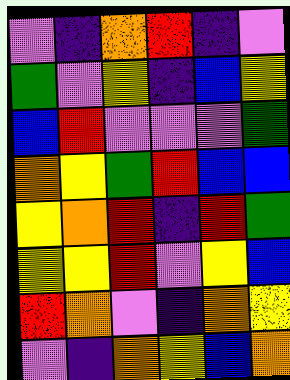[["violet", "indigo", "orange", "red", "indigo", "violet"], ["green", "violet", "yellow", "indigo", "blue", "yellow"], ["blue", "red", "violet", "violet", "violet", "green"], ["orange", "yellow", "green", "red", "blue", "blue"], ["yellow", "orange", "red", "indigo", "red", "green"], ["yellow", "yellow", "red", "violet", "yellow", "blue"], ["red", "orange", "violet", "indigo", "orange", "yellow"], ["violet", "indigo", "orange", "yellow", "blue", "orange"]]